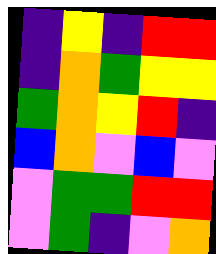[["indigo", "yellow", "indigo", "red", "red"], ["indigo", "orange", "green", "yellow", "yellow"], ["green", "orange", "yellow", "red", "indigo"], ["blue", "orange", "violet", "blue", "violet"], ["violet", "green", "green", "red", "red"], ["violet", "green", "indigo", "violet", "orange"]]